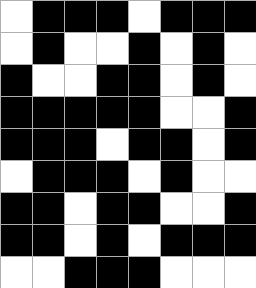[["white", "black", "black", "black", "white", "black", "black", "black"], ["white", "black", "white", "white", "black", "white", "black", "white"], ["black", "white", "white", "black", "black", "white", "black", "white"], ["black", "black", "black", "black", "black", "white", "white", "black"], ["black", "black", "black", "white", "black", "black", "white", "black"], ["white", "black", "black", "black", "white", "black", "white", "white"], ["black", "black", "white", "black", "black", "white", "white", "black"], ["black", "black", "white", "black", "white", "black", "black", "black"], ["white", "white", "black", "black", "black", "white", "white", "white"]]